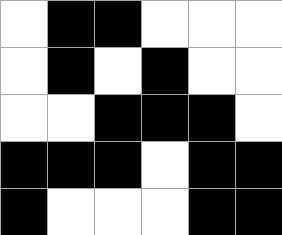[["white", "black", "black", "white", "white", "white"], ["white", "black", "white", "black", "white", "white"], ["white", "white", "black", "black", "black", "white"], ["black", "black", "black", "white", "black", "black"], ["black", "white", "white", "white", "black", "black"]]